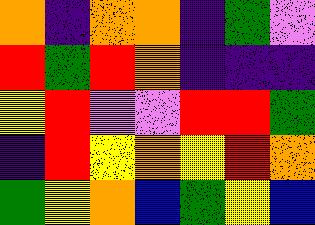[["orange", "indigo", "orange", "orange", "indigo", "green", "violet"], ["red", "green", "red", "orange", "indigo", "indigo", "indigo"], ["yellow", "red", "violet", "violet", "red", "red", "green"], ["indigo", "red", "yellow", "orange", "yellow", "red", "orange"], ["green", "yellow", "orange", "blue", "green", "yellow", "blue"]]